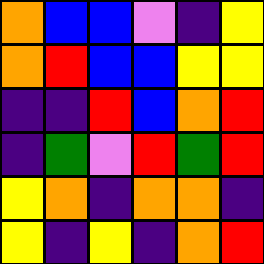[["orange", "blue", "blue", "violet", "indigo", "yellow"], ["orange", "red", "blue", "blue", "yellow", "yellow"], ["indigo", "indigo", "red", "blue", "orange", "red"], ["indigo", "green", "violet", "red", "green", "red"], ["yellow", "orange", "indigo", "orange", "orange", "indigo"], ["yellow", "indigo", "yellow", "indigo", "orange", "red"]]